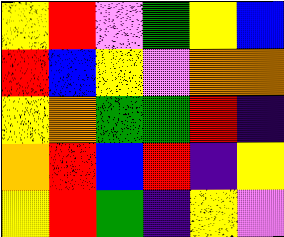[["yellow", "red", "violet", "green", "yellow", "blue"], ["red", "blue", "yellow", "violet", "orange", "orange"], ["yellow", "orange", "green", "green", "red", "indigo"], ["orange", "red", "blue", "red", "indigo", "yellow"], ["yellow", "red", "green", "indigo", "yellow", "violet"]]